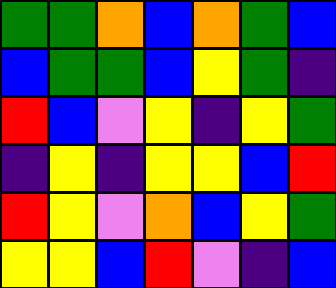[["green", "green", "orange", "blue", "orange", "green", "blue"], ["blue", "green", "green", "blue", "yellow", "green", "indigo"], ["red", "blue", "violet", "yellow", "indigo", "yellow", "green"], ["indigo", "yellow", "indigo", "yellow", "yellow", "blue", "red"], ["red", "yellow", "violet", "orange", "blue", "yellow", "green"], ["yellow", "yellow", "blue", "red", "violet", "indigo", "blue"]]